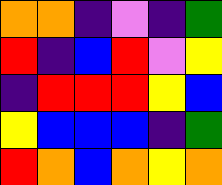[["orange", "orange", "indigo", "violet", "indigo", "green"], ["red", "indigo", "blue", "red", "violet", "yellow"], ["indigo", "red", "red", "red", "yellow", "blue"], ["yellow", "blue", "blue", "blue", "indigo", "green"], ["red", "orange", "blue", "orange", "yellow", "orange"]]